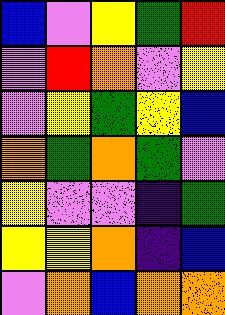[["blue", "violet", "yellow", "green", "red"], ["violet", "red", "orange", "violet", "yellow"], ["violet", "yellow", "green", "yellow", "blue"], ["orange", "green", "orange", "green", "violet"], ["yellow", "violet", "violet", "indigo", "green"], ["yellow", "yellow", "orange", "indigo", "blue"], ["violet", "orange", "blue", "orange", "orange"]]